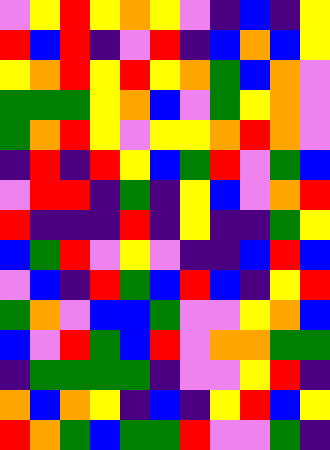[["violet", "yellow", "red", "yellow", "orange", "yellow", "violet", "indigo", "blue", "indigo", "yellow"], ["red", "blue", "red", "indigo", "violet", "red", "indigo", "blue", "orange", "blue", "yellow"], ["yellow", "orange", "red", "yellow", "red", "yellow", "orange", "green", "blue", "orange", "violet"], ["green", "green", "green", "yellow", "orange", "blue", "violet", "green", "yellow", "orange", "violet"], ["green", "orange", "red", "yellow", "violet", "yellow", "yellow", "orange", "red", "orange", "violet"], ["indigo", "red", "indigo", "red", "yellow", "blue", "green", "red", "violet", "green", "blue"], ["violet", "red", "red", "indigo", "green", "indigo", "yellow", "blue", "violet", "orange", "red"], ["red", "indigo", "indigo", "indigo", "red", "indigo", "yellow", "indigo", "indigo", "green", "yellow"], ["blue", "green", "red", "violet", "yellow", "violet", "indigo", "indigo", "blue", "red", "blue"], ["violet", "blue", "indigo", "red", "green", "blue", "red", "blue", "indigo", "yellow", "red"], ["green", "orange", "violet", "blue", "blue", "green", "violet", "violet", "yellow", "orange", "blue"], ["blue", "violet", "red", "green", "blue", "red", "violet", "orange", "orange", "green", "green"], ["indigo", "green", "green", "green", "green", "indigo", "violet", "violet", "yellow", "red", "indigo"], ["orange", "blue", "orange", "yellow", "indigo", "blue", "indigo", "yellow", "red", "blue", "yellow"], ["red", "orange", "green", "blue", "green", "green", "red", "violet", "violet", "green", "indigo"]]